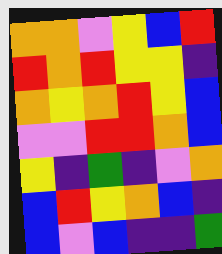[["orange", "orange", "violet", "yellow", "blue", "red"], ["red", "orange", "red", "yellow", "yellow", "indigo"], ["orange", "yellow", "orange", "red", "yellow", "blue"], ["violet", "violet", "red", "red", "orange", "blue"], ["yellow", "indigo", "green", "indigo", "violet", "orange"], ["blue", "red", "yellow", "orange", "blue", "indigo"], ["blue", "violet", "blue", "indigo", "indigo", "green"]]